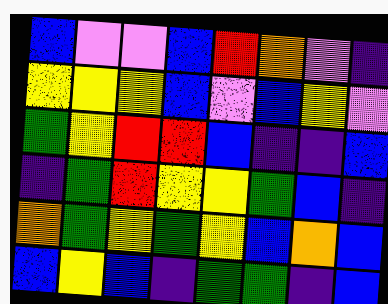[["blue", "violet", "violet", "blue", "red", "orange", "violet", "indigo"], ["yellow", "yellow", "yellow", "blue", "violet", "blue", "yellow", "violet"], ["green", "yellow", "red", "red", "blue", "indigo", "indigo", "blue"], ["indigo", "green", "red", "yellow", "yellow", "green", "blue", "indigo"], ["orange", "green", "yellow", "green", "yellow", "blue", "orange", "blue"], ["blue", "yellow", "blue", "indigo", "green", "green", "indigo", "blue"]]